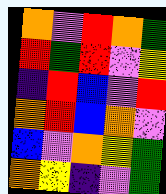[["orange", "violet", "red", "orange", "green"], ["red", "green", "red", "violet", "yellow"], ["indigo", "red", "blue", "violet", "red"], ["orange", "red", "blue", "orange", "violet"], ["blue", "violet", "orange", "yellow", "green"], ["orange", "yellow", "indigo", "violet", "green"]]